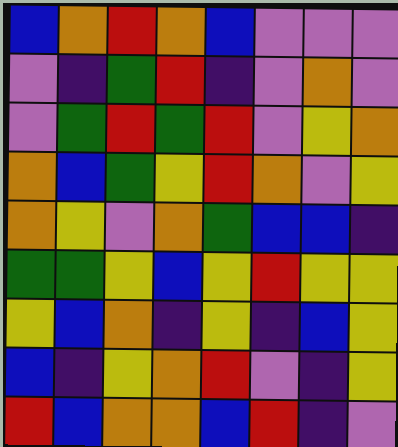[["blue", "orange", "red", "orange", "blue", "violet", "violet", "violet"], ["violet", "indigo", "green", "red", "indigo", "violet", "orange", "violet"], ["violet", "green", "red", "green", "red", "violet", "yellow", "orange"], ["orange", "blue", "green", "yellow", "red", "orange", "violet", "yellow"], ["orange", "yellow", "violet", "orange", "green", "blue", "blue", "indigo"], ["green", "green", "yellow", "blue", "yellow", "red", "yellow", "yellow"], ["yellow", "blue", "orange", "indigo", "yellow", "indigo", "blue", "yellow"], ["blue", "indigo", "yellow", "orange", "red", "violet", "indigo", "yellow"], ["red", "blue", "orange", "orange", "blue", "red", "indigo", "violet"]]